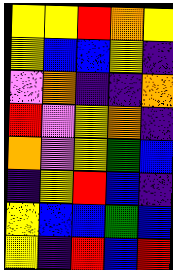[["yellow", "yellow", "red", "orange", "yellow"], ["yellow", "blue", "blue", "yellow", "indigo"], ["violet", "orange", "indigo", "indigo", "orange"], ["red", "violet", "yellow", "orange", "indigo"], ["orange", "violet", "yellow", "green", "blue"], ["indigo", "yellow", "red", "blue", "indigo"], ["yellow", "blue", "blue", "green", "blue"], ["yellow", "indigo", "red", "blue", "red"]]